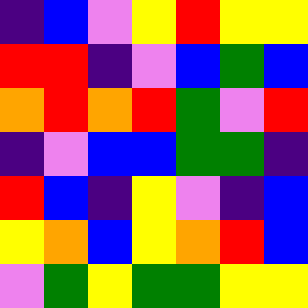[["indigo", "blue", "violet", "yellow", "red", "yellow", "yellow"], ["red", "red", "indigo", "violet", "blue", "green", "blue"], ["orange", "red", "orange", "red", "green", "violet", "red"], ["indigo", "violet", "blue", "blue", "green", "green", "indigo"], ["red", "blue", "indigo", "yellow", "violet", "indigo", "blue"], ["yellow", "orange", "blue", "yellow", "orange", "red", "blue"], ["violet", "green", "yellow", "green", "green", "yellow", "yellow"]]